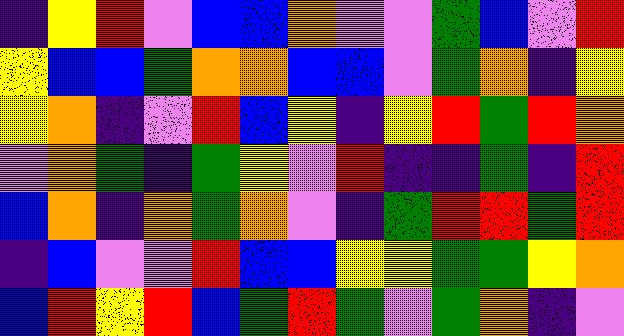[["indigo", "yellow", "red", "violet", "blue", "blue", "orange", "violet", "violet", "green", "blue", "violet", "red"], ["yellow", "blue", "blue", "green", "orange", "orange", "blue", "blue", "violet", "green", "orange", "indigo", "yellow"], ["yellow", "orange", "indigo", "violet", "red", "blue", "yellow", "indigo", "yellow", "red", "green", "red", "orange"], ["violet", "orange", "green", "indigo", "green", "yellow", "violet", "red", "indigo", "indigo", "green", "indigo", "red"], ["blue", "orange", "indigo", "orange", "green", "orange", "violet", "indigo", "green", "red", "red", "green", "red"], ["indigo", "blue", "violet", "violet", "red", "blue", "blue", "yellow", "yellow", "green", "green", "yellow", "orange"], ["blue", "red", "yellow", "red", "blue", "green", "red", "green", "violet", "green", "orange", "indigo", "violet"]]